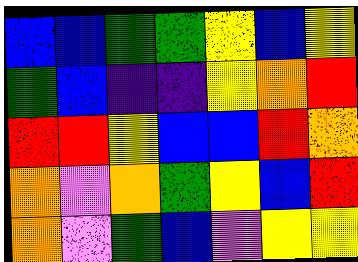[["blue", "blue", "green", "green", "yellow", "blue", "yellow"], ["green", "blue", "indigo", "indigo", "yellow", "orange", "red"], ["red", "red", "yellow", "blue", "blue", "red", "orange"], ["orange", "violet", "orange", "green", "yellow", "blue", "red"], ["orange", "violet", "green", "blue", "violet", "yellow", "yellow"]]